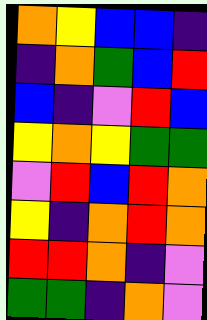[["orange", "yellow", "blue", "blue", "indigo"], ["indigo", "orange", "green", "blue", "red"], ["blue", "indigo", "violet", "red", "blue"], ["yellow", "orange", "yellow", "green", "green"], ["violet", "red", "blue", "red", "orange"], ["yellow", "indigo", "orange", "red", "orange"], ["red", "red", "orange", "indigo", "violet"], ["green", "green", "indigo", "orange", "violet"]]